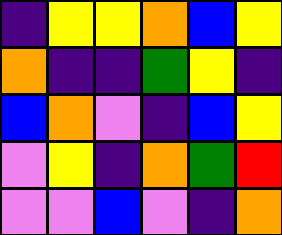[["indigo", "yellow", "yellow", "orange", "blue", "yellow"], ["orange", "indigo", "indigo", "green", "yellow", "indigo"], ["blue", "orange", "violet", "indigo", "blue", "yellow"], ["violet", "yellow", "indigo", "orange", "green", "red"], ["violet", "violet", "blue", "violet", "indigo", "orange"]]